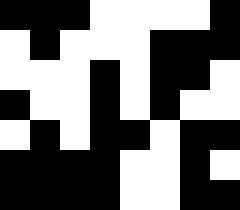[["black", "black", "black", "white", "white", "white", "white", "black"], ["white", "black", "white", "white", "white", "black", "black", "black"], ["white", "white", "white", "black", "white", "black", "black", "white"], ["black", "white", "white", "black", "white", "black", "white", "white"], ["white", "black", "white", "black", "black", "white", "black", "black"], ["black", "black", "black", "black", "white", "white", "black", "white"], ["black", "black", "black", "black", "white", "white", "black", "black"]]